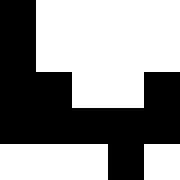[["black", "white", "white", "white", "white"], ["black", "white", "white", "white", "white"], ["black", "black", "white", "white", "black"], ["black", "black", "black", "black", "black"], ["white", "white", "white", "black", "white"]]